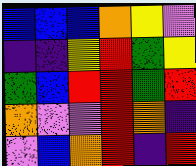[["blue", "blue", "blue", "orange", "yellow", "violet"], ["indigo", "indigo", "yellow", "red", "green", "yellow"], ["green", "blue", "red", "red", "green", "red"], ["orange", "violet", "violet", "red", "orange", "indigo"], ["violet", "blue", "orange", "red", "indigo", "red"]]